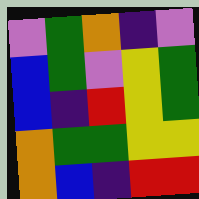[["violet", "green", "orange", "indigo", "violet"], ["blue", "green", "violet", "yellow", "green"], ["blue", "indigo", "red", "yellow", "green"], ["orange", "green", "green", "yellow", "yellow"], ["orange", "blue", "indigo", "red", "red"]]